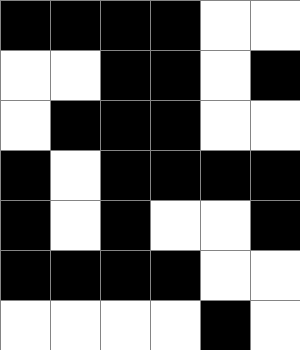[["black", "black", "black", "black", "white", "white"], ["white", "white", "black", "black", "white", "black"], ["white", "black", "black", "black", "white", "white"], ["black", "white", "black", "black", "black", "black"], ["black", "white", "black", "white", "white", "black"], ["black", "black", "black", "black", "white", "white"], ["white", "white", "white", "white", "black", "white"]]